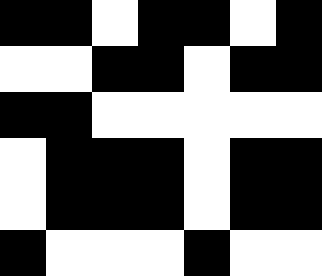[["black", "black", "white", "black", "black", "white", "black"], ["white", "white", "black", "black", "white", "black", "black"], ["black", "black", "white", "white", "white", "white", "white"], ["white", "black", "black", "black", "white", "black", "black"], ["white", "black", "black", "black", "white", "black", "black"], ["black", "white", "white", "white", "black", "white", "white"]]